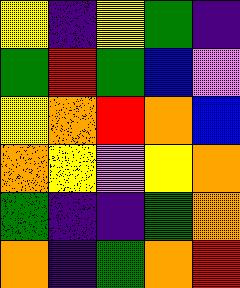[["yellow", "indigo", "yellow", "green", "indigo"], ["green", "red", "green", "blue", "violet"], ["yellow", "orange", "red", "orange", "blue"], ["orange", "yellow", "violet", "yellow", "orange"], ["green", "indigo", "indigo", "green", "orange"], ["orange", "indigo", "green", "orange", "red"]]